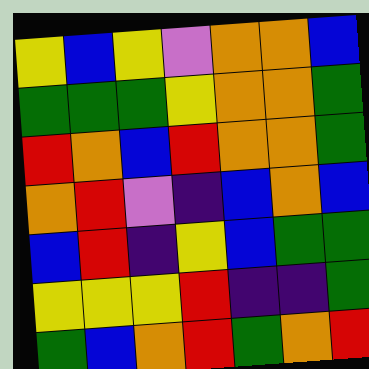[["yellow", "blue", "yellow", "violet", "orange", "orange", "blue"], ["green", "green", "green", "yellow", "orange", "orange", "green"], ["red", "orange", "blue", "red", "orange", "orange", "green"], ["orange", "red", "violet", "indigo", "blue", "orange", "blue"], ["blue", "red", "indigo", "yellow", "blue", "green", "green"], ["yellow", "yellow", "yellow", "red", "indigo", "indigo", "green"], ["green", "blue", "orange", "red", "green", "orange", "red"]]